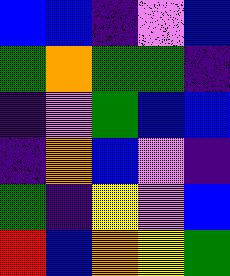[["blue", "blue", "indigo", "violet", "blue"], ["green", "orange", "green", "green", "indigo"], ["indigo", "violet", "green", "blue", "blue"], ["indigo", "orange", "blue", "violet", "indigo"], ["green", "indigo", "yellow", "violet", "blue"], ["red", "blue", "orange", "yellow", "green"]]